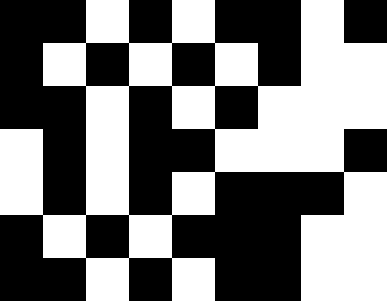[["black", "black", "white", "black", "white", "black", "black", "white", "black"], ["black", "white", "black", "white", "black", "white", "black", "white", "white"], ["black", "black", "white", "black", "white", "black", "white", "white", "white"], ["white", "black", "white", "black", "black", "white", "white", "white", "black"], ["white", "black", "white", "black", "white", "black", "black", "black", "white"], ["black", "white", "black", "white", "black", "black", "black", "white", "white"], ["black", "black", "white", "black", "white", "black", "black", "white", "white"]]